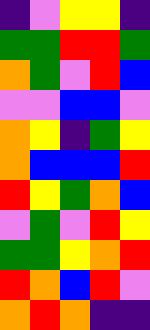[["indigo", "violet", "yellow", "yellow", "indigo"], ["green", "green", "red", "red", "green"], ["orange", "green", "violet", "red", "blue"], ["violet", "violet", "blue", "blue", "violet"], ["orange", "yellow", "indigo", "green", "yellow"], ["orange", "blue", "blue", "blue", "red"], ["red", "yellow", "green", "orange", "blue"], ["violet", "green", "violet", "red", "yellow"], ["green", "green", "yellow", "orange", "red"], ["red", "orange", "blue", "red", "violet"], ["orange", "red", "orange", "indigo", "indigo"]]